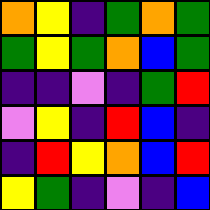[["orange", "yellow", "indigo", "green", "orange", "green"], ["green", "yellow", "green", "orange", "blue", "green"], ["indigo", "indigo", "violet", "indigo", "green", "red"], ["violet", "yellow", "indigo", "red", "blue", "indigo"], ["indigo", "red", "yellow", "orange", "blue", "red"], ["yellow", "green", "indigo", "violet", "indigo", "blue"]]